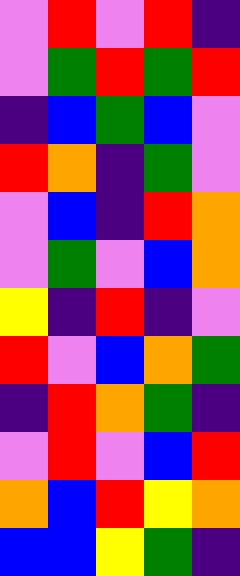[["violet", "red", "violet", "red", "indigo"], ["violet", "green", "red", "green", "red"], ["indigo", "blue", "green", "blue", "violet"], ["red", "orange", "indigo", "green", "violet"], ["violet", "blue", "indigo", "red", "orange"], ["violet", "green", "violet", "blue", "orange"], ["yellow", "indigo", "red", "indigo", "violet"], ["red", "violet", "blue", "orange", "green"], ["indigo", "red", "orange", "green", "indigo"], ["violet", "red", "violet", "blue", "red"], ["orange", "blue", "red", "yellow", "orange"], ["blue", "blue", "yellow", "green", "indigo"]]